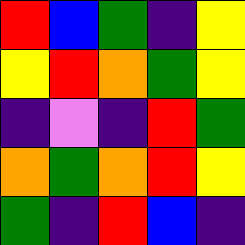[["red", "blue", "green", "indigo", "yellow"], ["yellow", "red", "orange", "green", "yellow"], ["indigo", "violet", "indigo", "red", "green"], ["orange", "green", "orange", "red", "yellow"], ["green", "indigo", "red", "blue", "indigo"]]